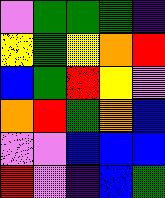[["violet", "green", "green", "green", "indigo"], ["yellow", "green", "yellow", "orange", "red"], ["blue", "green", "red", "yellow", "violet"], ["orange", "red", "green", "orange", "blue"], ["violet", "violet", "blue", "blue", "blue"], ["red", "violet", "indigo", "blue", "green"]]